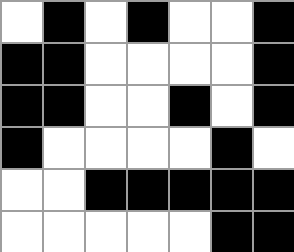[["white", "black", "white", "black", "white", "white", "black"], ["black", "black", "white", "white", "white", "white", "black"], ["black", "black", "white", "white", "black", "white", "black"], ["black", "white", "white", "white", "white", "black", "white"], ["white", "white", "black", "black", "black", "black", "black"], ["white", "white", "white", "white", "white", "black", "black"]]